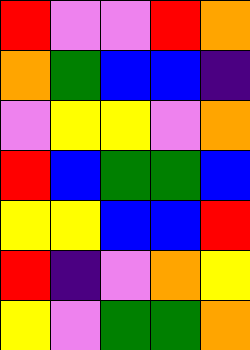[["red", "violet", "violet", "red", "orange"], ["orange", "green", "blue", "blue", "indigo"], ["violet", "yellow", "yellow", "violet", "orange"], ["red", "blue", "green", "green", "blue"], ["yellow", "yellow", "blue", "blue", "red"], ["red", "indigo", "violet", "orange", "yellow"], ["yellow", "violet", "green", "green", "orange"]]